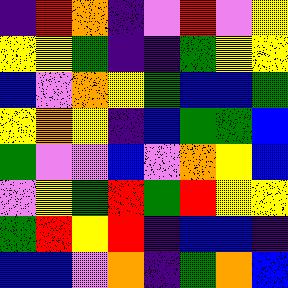[["indigo", "red", "orange", "indigo", "violet", "red", "violet", "yellow"], ["yellow", "yellow", "green", "indigo", "indigo", "green", "yellow", "yellow"], ["blue", "violet", "orange", "yellow", "green", "blue", "blue", "green"], ["yellow", "orange", "yellow", "indigo", "blue", "green", "green", "blue"], ["green", "violet", "violet", "blue", "violet", "orange", "yellow", "blue"], ["violet", "yellow", "green", "red", "green", "red", "yellow", "yellow"], ["green", "red", "yellow", "red", "indigo", "blue", "blue", "indigo"], ["blue", "blue", "violet", "orange", "indigo", "green", "orange", "blue"]]